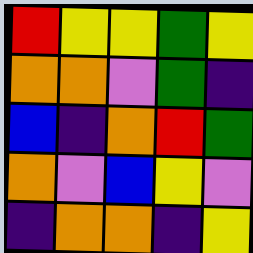[["red", "yellow", "yellow", "green", "yellow"], ["orange", "orange", "violet", "green", "indigo"], ["blue", "indigo", "orange", "red", "green"], ["orange", "violet", "blue", "yellow", "violet"], ["indigo", "orange", "orange", "indigo", "yellow"]]